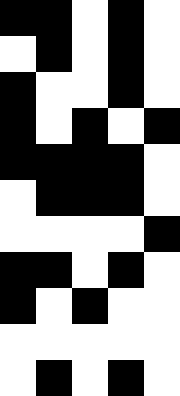[["black", "black", "white", "black", "white"], ["white", "black", "white", "black", "white"], ["black", "white", "white", "black", "white"], ["black", "white", "black", "white", "black"], ["black", "black", "black", "black", "white"], ["white", "black", "black", "black", "white"], ["white", "white", "white", "white", "black"], ["black", "black", "white", "black", "white"], ["black", "white", "black", "white", "white"], ["white", "white", "white", "white", "white"], ["white", "black", "white", "black", "white"]]